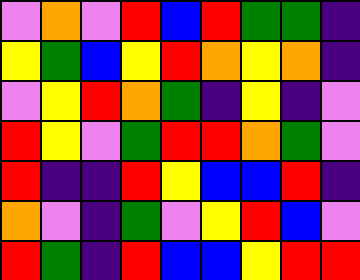[["violet", "orange", "violet", "red", "blue", "red", "green", "green", "indigo"], ["yellow", "green", "blue", "yellow", "red", "orange", "yellow", "orange", "indigo"], ["violet", "yellow", "red", "orange", "green", "indigo", "yellow", "indigo", "violet"], ["red", "yellow", "violet", "green", "red", "red", "orange", "green", "violet"], ["red", "indigo", "indigo", "red", "yellow", "blue", "blue", "red", "indigo"], ["orange", "violet", "indigo", "green", "violet", "yellow", "red", "blue", "violet"], ["red", "green", "indigo", "red", "blue", "blue", "yellow", "red", "red"]]